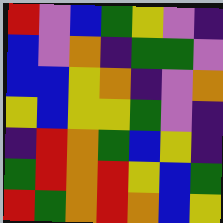[["red", "violet", "blue", "green", "yellow", "violet", "indigo"], ["blue", "violet", "orange", "indigo", "green", "green", "violet"], ["blue", "blue", "yellow", "orange", "indigo", "violet", "orange"], ["yellow", "blue", "yellow", "yellow", "green", "violet", "indigo"], ["indigo", "red", "orange", "green", "blue", "yellow", "indigo"], ["green", "red", "orange", "red", "yellow", "blue", "green"], ["red", "green", "orange", "red", "orange", "blue", "yellow"]]